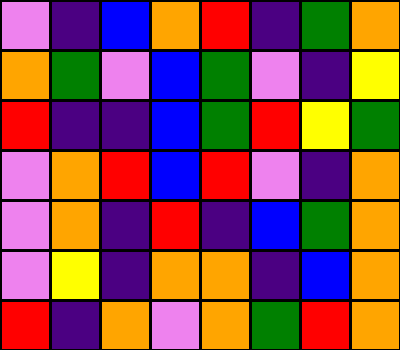[["violet", "indigo", "blue", "orange", "red", "indigo", "green", "orange"], ["orange", "green", "violet", "blue", "green", "violet", "indigo", "yellow"], ["red", "indigo", "indigo", "blue", "green", "red", "yellow", "green"], ["violet", "orange", "red", "blue", "red", "violet", "indigo", "orange"], ["violet", "orange", "indigo", "red", "indigo", "blue", "green", "orange"], ["violet", "yellow", "indigo", "orange", "orange", "indigo", "blue", "orange"], ["red", "indigo", "orange", "violet", "orange", "green", "red", "orange"]]